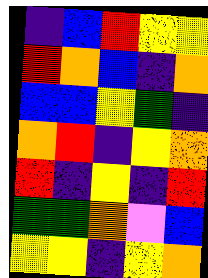[["indigo", "blue", "red", "yellow", "yellow"], ["red", "orange", "blue", "indigo", "orange"], ["blue", "blue", "yellow", "green", "indigo"], ["orange", "red", "indigo", "yellow", "orange"], ["red", "indigo", "yellow", "indigo", "red"], ["green", "green", "orange", "violet", "blue"], ["yellow", "yellow", "indigo", "yellow", "orange"]]